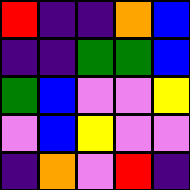[["red", "indigo", "indigo", "orange", "blue"], ["indigo", "indigo", "green", "green", "blue"], ["green", "blue", "violet", "violet", "yellow"], ["violet", "blue", "yellow", "violet", "violet"], ["indigo", "orange", "violet", "red", "indigo"]]